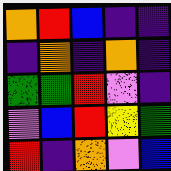[["orange", "red", "blue", "indigo", "indigo"], ["indigo", "orange", "indigo", "orange", "indigo"], ["green", "green", "red", "violet", "indigo"], ["violet", "blue", "red", "yellow", "green"], ["red", "indigo", "orange", "violet", "blue"]]